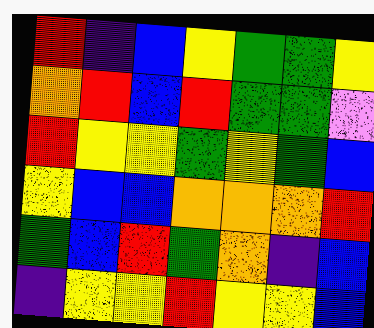[["red", "indigo", "blue", "yellow", "green", "green", "yellow"], ["orange", "red", "blue", "red", "green", "green", "violet"], ["red", "yellow", "yellow", "green", "yellow", "green", "blue"], ["yellow", "blue", "blue", "orange", "orange", "orange", "red"], ["green", "blue", "red", "green", "orange", "indigo", "blue"], ["indigo", "yellow", "yellow", "red", "yellow", "yellow", "blue"]]